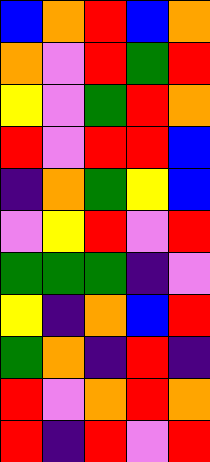[["blue", "orange", "red", "blue", "orange"], ["orange", "violet", "red", "green", "red"], ["yellow", "violet", "green", "red", "orange"], ["red", "violet", "red", "red", "blue"], ["indigo", "orange", "green", "yellow", "blue"], ["violet", "yellow", "red", "violet", "red"], ["green", "green", "green", "indigo", "violet"], ["yellow", "indigo", "orange", "blue", "red"], ["green", "orange", "indigo", "red", "indigo"], ["red", "violet", "orange", "red", "orange"], ["red", "indigo", "red", "violet", "red"]]